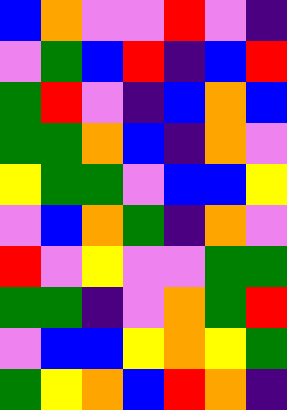[["blue", "orange", "violet", "violet", "red", "violet", "indigo"], ["violet", "green", "blue", "red", "indigo", "blue", "red"], ["green", "red", "violet", "indigo", "blue", "orange", "blue"], ["green", "green", "orange", "blue", "indigo", "orange", "violet"], ["yellow", "green", "green", "violet", "blue", "blue", "yellow"], ["violet", "blue", "orange", "green", "indigo", "orange", "violet"], ["red", "violet", "yellow", "violet", "violet", "green", "green"], ["green", "green", "indigo", "violet", "orange", "green", "red"], ["violet", "blue", "blue", "yellow", "orange", "yellow", "green"], ["green", "yellow", "orange", "blue", "red", "orange", "indigo"]]